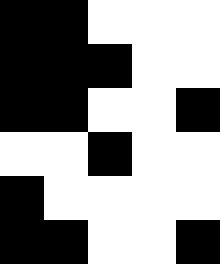[["black", "black", "white", "white", "white"], ["black", "black", "black", "white", "white"], ["black", "black", "white", "white", "black"], ["white", "white", "black", "white", "white"], ["black", "white", "white", "white", "white"], ["black", "black", "white", "white", "black"]]